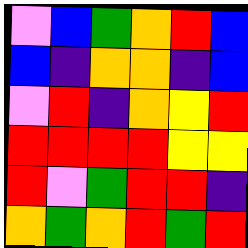[["violet", "blue", "green", "orange", "red", "blue"], ["blue", "indigo", "orange", "orange", "indigo", "blue"], ["violet", "red", "indigo", "orange", "yellow", "red"], ["red", "red", "red", "red", "yellow", "yellow"], ["red", "violet", "green", "red", "red", "indigo"], ["orange", "green", "orange", "red", "green", "red"]]